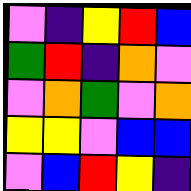[["violet", "indigo", "yellow", "red", "blue"], ["green", "red", "indigo", "orange", "violet"], ["violet", "orange", "green", "violet", "orange"], ["yellow", "yellow", "violet", "blue", "blue"], ["violet", "blue", "red", "yellow", "indigo"]]